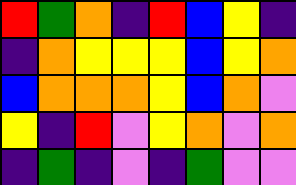[["red", "green", "orange", "indigo", "red", "blue", "yellow", "indigo"], ["indigo", "orange", "yellow", "yellow", "yellow", "blue", "yellow", "orange"], ["blue", "orange", "orange", "orange", "yellow", "blue", "orange", "violet"], ["yellow", "indigo", "red", "violet", "yellow", "orange", "violet", "orange"], ["indigo", "green", "indigo", "violet", "indigo", "green", "violet", "violet"]]